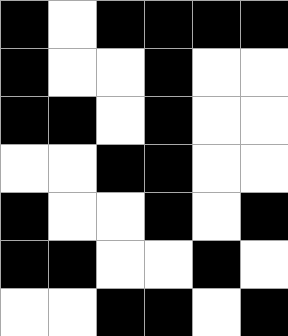[["black", "white", "black", "black", "black", "black"], ["black", "white", "white", "black", "white", "white"], ["black", "black", "white", "black", "white", "white"], ["white", "white", "black", "black", "white", "white"], ["black", "white", "white", "black", "white", "black"], ["black", "black", "white", "white", "black", "white"], ["white", "white", "black", "black", "white", "black"]]